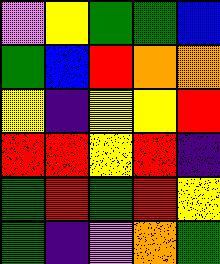[["violet", "yellow", "green", "green", "blue"], ["green", "blue", "red", "orange", "orange"], ["yellow", "indigo", "yellow", "yellow", "red"], ["red", "red", "yellow", "red", "indigo"], ["green", "red", "green", "red", "yellow"], ["green", "indigo", "violet", "orange", "green"]]